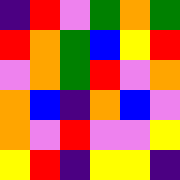[["indigo", "red", "violet", "green", "orange", "green"], ["red", "orange", "green", "blue", "yellow", "red"], ["violet", "orange", "green", "red", "violet", "orange"], ["orange", "blue", "indigo", "orange", "blue", "violet"], ["orange", "violet", "red", "violet", "violet", "yellow"], ["yellow", "red", "indigo", "yellow", "yellow", "indigo"]]